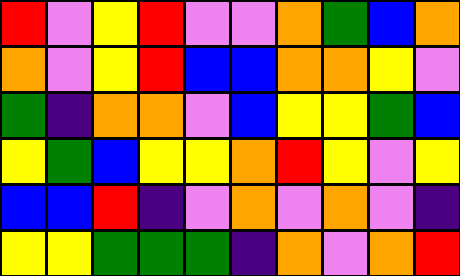[["red", "violet", "yellow", "red", "violet", "violet", "orange", "green", "blue", "orange"], ["orange", "violet", "yellow", "red", "blue", "blue", "orange", "orange", "yellow", "violet"], ["green", "indigo", "orange", "orange", "violet", "blue", "yellow", "yellow", "green", "blue"], ["yellow", "green", "blue", "yellow", "yellow", "orange", "red", "yellow", "violet", "yellow"], ["blue", "blue", "red", "indigo", "violet", "orange", "violet", "orange", "violet", "indigo"], ["yellow", "yellow", "green", "green", "green", "indigo", "orange", "violet", "orange", "red"]]